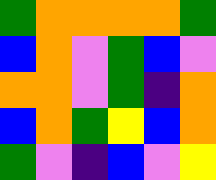[["green", "orange", "orange", "orange", "orange", "green"], ["blue", "orange", "violet", "green", "blue", "violet"], ["orange", "orange", "violet", "green", "indigo", "orange"], ["blue", "orange", "green", "yellow", "blue", "orange"], ["green", "violet", "indigo", "blue", "violet", "yellow"]]